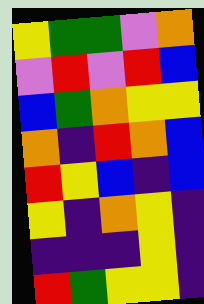[["yellow", "green", "green", "violet", "orange"], ["violet", "red", "violet", "red", "blue"], ["blue", "green", "orange", "yellow", "yellow"], ["orange", "indigo", "red", "orange", "blue"], ["red", "yellow", "blue", "indigo", "blue"], ["yellow", "indigo", "orange", "yellow", "indigo"], ["indigo", "indigo", "indigo", "yellow", "indigo"], ["red", "green", "yellow", "yellow", "indigo"]]